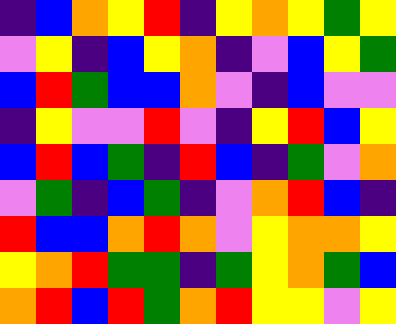[["indigo", "blue", "orange", "yellow", "red", "indigo", "yellow", "orange", "yellow", "green", "yellow"], ["violet", "yellow", "indigo", "blue", "yellow", "orange", "indigo", "violet", "blue", "yellow", "green"], ["blue", "red", "green", "blue", "blue", "orange", "violet", "indigo", "blue", "violet", "violet"], ["indigo", "yellow", "violet", "violet", "red", "violet", "indigo", "yellow", "red", "blue", "yellow"], ["blue", "red", "blue", "green", "indigo", "red", "blue", "indigo", "green", "violet", "orange"], ["violet", "green", "indigo", "blue", "green", "indigo", "violet", "orange", "red", "blue", "indigo"], ["red", "blue", "blue", "orange", "red", "orange", "violet", "yellow", "orange", "orange", "yellow"], ["yellow", "orange", "red", "green", "green", "indigo", "green", "yellow", "orange", "green", "blue"], ["orange", "red", "blue", "red", "green", "orange", "red", "yellow", "yellow", "violet", "yellow"]]